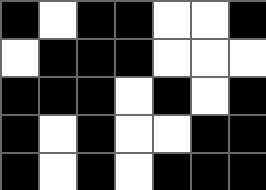[["black", "white", "black", "black", "white", "white", "black"], ["white", "black", "black", "black", "white", "white", "white"], ["black", "black", "black", "white", "black", "white", "black"], ["black", "white", "black", "white", "white", "black", "black"], ["black", "white", "black", "white", "black", "black", "black"]]